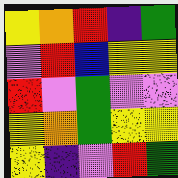[["yellow", "orange", "red", "indigo", "green"], ["violet", "red", "blue", "yellow", "yellow"], ["red", "violet", "green", "violet", "violet"], ["yellow", "orange", "green", "yellow", "yellow"], ["yellow", "indigo", "violet", "red", "green"]]